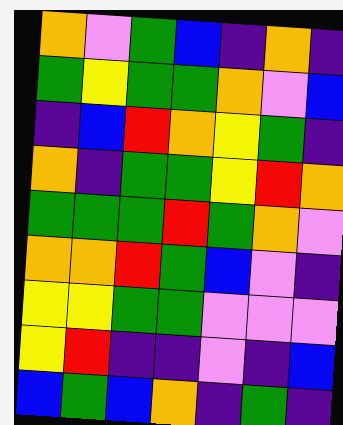[["orange", "violet", "green", "blue", "indigo", "orange", "indigo"], ["green", "yellow", "green", "green", "orange", "violet", "blue"], ["indigo", "blue", "red", "orange", "yellow", "green", "indigo"], ["orange", "indigo", "green", "green", "yellow", "red", "orange"], ["green", "green", "green", "red", "green", "orange", "violet"], ["orange", "orange", "red", "green", "blue", "violet", "indigo"], ["yellow", "yellow", "green", "green", "violet", "violet", "violet"], ["yellow", "red", "indigo", "indigo", "violet", "indigo", "blue"], ["blue", "green", "blue", "orange", "indigo", "green", "indigo"]]